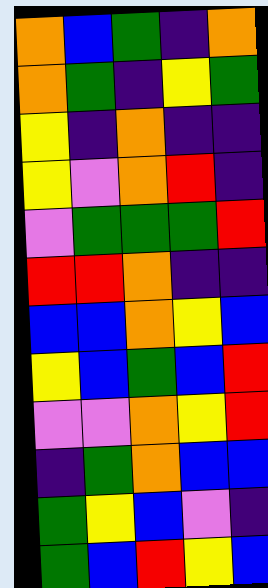[["orange", "blue", "green", "indigo", "orange"], ["orange", "green", "indigo", "yellow", "green"], ["yellow", "indigo", "orange", "indigo", "indigo"], ["yellow", "violet", "orange", "red", "indigo"], ["violet", "green", "green", "green", "red"], ["red", "red", "orange", "indigo", "indigo"], ["blue", "blue", "orange", "yellow", "blue"], ["yellow", "blue", "green", "blue", "red"], ["violet", "violet", "orange", "yellow", "red"], ["indigo", "green", "orange", "blue", "blue"], ["green", "yellow", "blue", "violet", "indigo"], ["green", "blue", "red", "yellow", "blue"]]